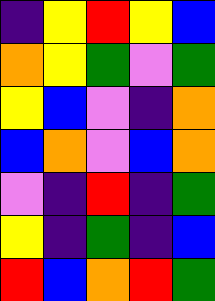[["indigo", "yellow", "red", "yellow", "blue"], ["orange", "yellow", "green", "violet", "green"], ["yellow", "blue", "violet", "indigo", "orange"], ["blue", "orange", "violet", "blue", "orange"], ["violet", "indigo", "red", "indigo", "green"], ["yellow", "indigo", "green", "indigo", "blue"], ["red", "blue", "orange", "red", "green"]]